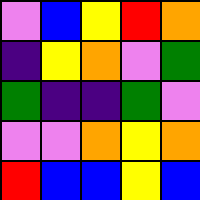[["violet", "blue", "yellow", "red", "orange"], ["indigo", "yellow", "orange", "violet", "green"], ["green", "indigo", "indigo", "green", "violet"], ["violet", "violet", "orange", "yellow", "orange"], ["red", "blue", "blue", "yellow", "blue"]]